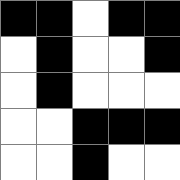[["black", "black", "white", "black", "black"], ["white", "black", "white", "white", "black"], ["white", "black", "white", "white", "white"], ["white", "white", "black", "black", "black"], ["white", "white", "black", "white", "white"]]